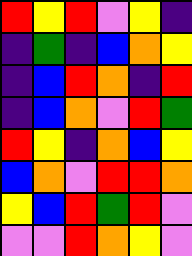[["red", "yellow", "red", "violet", "yellow", "indigo"], ["indigo", "green", "indigo", "blue", "orange", "yellow"], ["indigo", "blue", "red", "orange", "indigo", "red"], ["indigo", "blue", "orange", "violet", "red", "green"], ["red", "yellow", "indigo", "orange", "blue", "yellow"], ["blue", "orange", "violet", "red", "red", "orange"], ["yellow", "blue", "red", "green", "red", "violet"], ["violet", "violet", "red", "orange", "yellow", "violet"]]